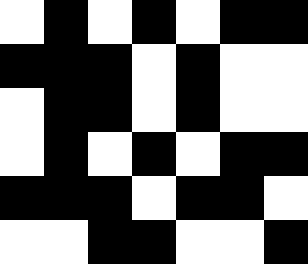[["white", "black", "white", "black", "white", "black", "black"], ["black", "black", "black", "white", "black", "white", "white"], ["white", "black", "black", "white", "black", "white", "white"], ["white", "black", "white", "black", "white", "black", "black"], ["black", "black", "black", "white", "black", "black", "white"], ["white", "white", "black", "black", "white", "white", "black"]]